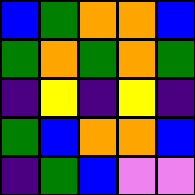[["blue", "green", "orange", "orange", "blue"], ["green", "orange", "green", "orange", "green"], ["indigo", "yellow", "indigo", "yellow", "indigo"], ["green", "blue", "orange", "orange", "blue"], ["indigo", "green", "blue", "violet", "violet"]]